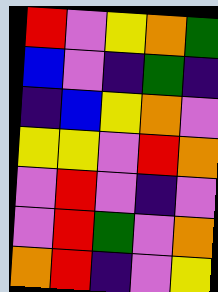[["red", "violet", "yellow", "orange", "green"], ["blue", "violet", "indigo", "green", "indigo"], ["indigo", "blue", "yellow", "orange", "violet"], ["yellow", "yellow", "violet", "red", "orange"], ["violet", "red", "violet", "indigo", "violet"], ["violet", "red", "green", "violet", "orange"], ["orange", "red", "indigo", "violet", "yellow"]]